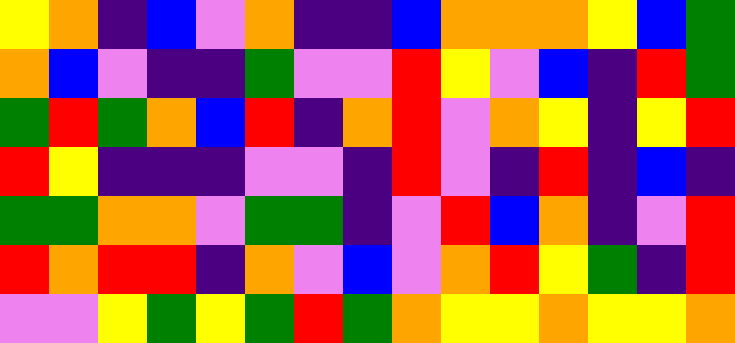[["yellow", "orange", "indigo", "blue", "violet", "orange", "indigo", "indigo", "blue", "orange", "orange", "orange", "yellow", "blue", "green"], ["orange", "blue", "violet", "indigo", "indigo", "green", "violet", "violet", "red", "yellow", "violet", "blue", "indigo", "red", "green"], ["green", "red", "green", "orange", "blue", "red", "indigo", "orange", "red", "violet", "orange", "yellow", "indigo", "yellow", "red"], ["red", "yellow", "indigo", "indigo", "indigo", "violet", "violet", "indigo", "red", "violet", "indigo", "red", "indigo", "blue", "indigo"], ["green", "green", "orange", "orange", "violet", "green", "green", "indigo", "violet", "red", "blue", "orange", "indigo", "violet", "red"], ["red", "orange", "red", "red", "indigo", "orange", "violet", "blue", "violet", "orange", "red", "yellow", "green", "indigo", "red"], ["violet", "violet", "yellow", "green", "yellow", "green", "red", "green", "orange", "yellow", "yellow", "orange", "yellow", "yellow", "orange"]]